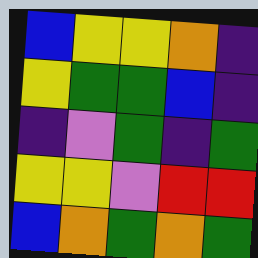[["blue", "yellow", "yellow", "orange", "indigo"], ["yellow", "green", "green", "blue", "indigo"], ["indigo", "violet", "green", "indigo", "green"], ["yellow", "yellow", "violet", "red", "red"], ["blue", "orange", "green", "orange", "green"]]